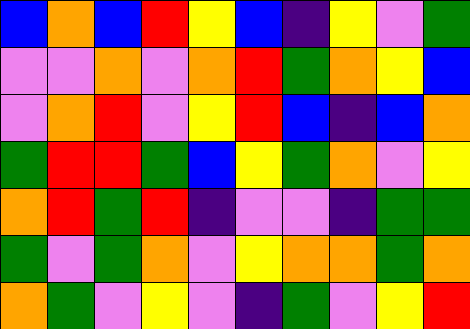[["blue", "orange", "blue", "red", "yellow", "blue", "indigo", "yellow", "violet", "green"], ["violet", "violet", "orange", "violet", "orange", "red", "green", "orange", "yellow", "blue"], ["violet", "orange", "red", "violet", "yellow", "red", "blue", "indigo", "blue", "orange"], ["green", "red", "red", "green", "blue", "yellow", "green", "orange", "violet", "yellow"], ["orange", "red", "green", "red", "indigo", "violet", "violet", "indigo", "green", "green"], ["green", "violet", "green", "orange", "violet", "yellow", "orange", "orange", "green", "orange"], ["orange", "green", "violet", "yellow", "violet", "indigo", "green", "violet", "yellow", "red"]]